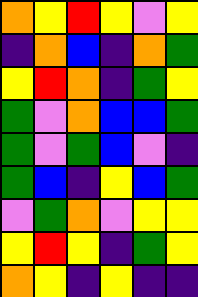[["orange", "yellow", "red", "yellow", "violet", "yellow"], ["indigo", "orange", "blue", "indigo", "orange", "green"], ["yellow", "red", "orange", "indigo", "green", "yellow"], ["green", "violet", "orange", "blue", "blue", "green"], ["green", "violet", "green", "blue", "violet", "indigo"], ["green", "blue", "indigo", "yellow", "blue", "green"], ["violet", "green", "orange", "violet", "yellow", "yellow"], ["yellow", "red", "yellow", "indigo", "green", "yellow"], ["orange", "yellow", "indigo", "yellow", "indigo", "indigo"]]